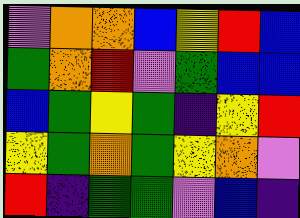[["violet", "orange", "orange", "blue", "yellow", "red", "blue"], ["green", "orange", "red", "violet", "green", "blue", "blue"], ["blue", "green", "yellow", "green", "indigo", "yellow", "red"], ["yellow", "green", "orange", "green", "yellow", "orange", "violet"], ["red", "indigo", "green", "green", "violet", "blue", "indigo"]]